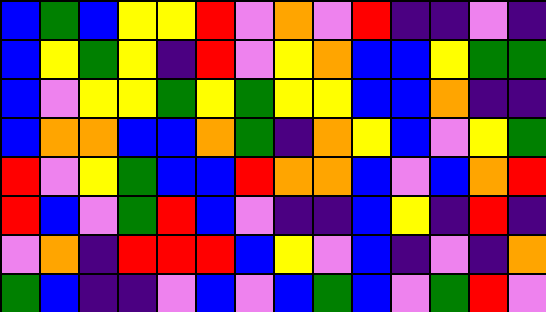[["blue", "green", "blue", "yellow", "yellow", "red", "violet", "orange", "violet", "red", "indigo", "indigo", "violet", "indigo"], ["blue", "yellow", "green", "yellow", "indigo", "red", "violet", "yellow", "orange", "blue", "blue", "yellow", "green", "green"], ["blue", "violet", "yellow", "yellow", "green", "yellow", "green", "yellow", "yellow", "blue", "blue", "orange", "indigo", "indigo"], ["blue", "orange", "orange", "blue", "blue", "orange", "green", "indigo", "orange", "yellow", "blue", "violet", "yellow", "green"], ["red", "violet", "yellow", "green", "blue", "blue", "red", "orange", "orange", "blue", "violet", "blue", "orange", "red"], ["red", "blue", "violet", "green", "red", "blue", "violet", "indigo", "indigo", "blue", "yellow", "indigo", "red", "indigo"], ["violet", "orange", "indigo", "red", "red", "red", "blue", "yellow", "violet", "blue", "indigo", "violet", "indigo", "orange"], ["green", "blue", "indigo", "indigo", "violet", "blue", "violet", "blue", "green", "blue", "violet", "green", "red", "violet"]]